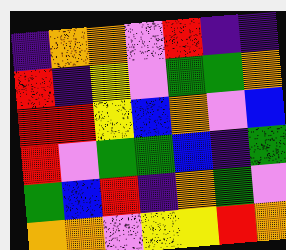[["indigo", "orange", "orange", "violet", "red", "indigo", "indigo"], ["red", "indigo", "yellow", "violet", "green", "green", "orange"], ["red", "red", "yellow", "blue", "orange", "violet", "blue"], ["red", "violet", "green", "green", "blue", "indigo", "green"], ["green", "blue", "red", "indigo", "orange", "green", "violet"], ["orange", "orange", "violet", "yellow", "yellow", "red", "orange"]]